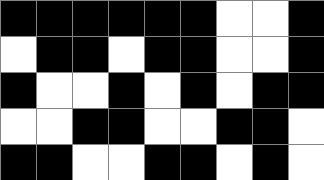[["black", "black", "black", "black", "black", "black", "white", "white", "black"], ["white", "black", "black", "white", "black", "black", "white", "white", "black"], ["black", "white", "white", "black", "white", "black", "white", "black", "black"], ["white", "white", "black", "black", "white", "white", "black", "black", "white"], ["black", "black", "white", "white", "black", "black", "white", "black", "white"]]